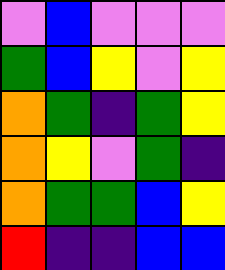[["violet", "blue", "violet", "violet", "violet"], ["green", "blue", "yellow", "violet", "yellow"], ["orange", "green", "indigo", "green", "yellow"], ["orange", "yellow", "violet", "green", "indigo"], ["orange", "green", "green", "blue", "yellow"], ["red", "indigo", "indigo", "blue", "blue"]]